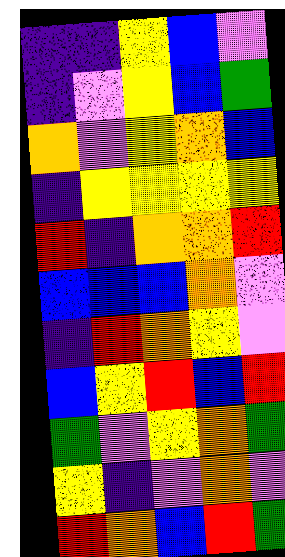[["indigo", "indigo", "yellow", "blue", "violet"], ["indigo", "violet", "yellow", "blue", "green"], ["orange", "violet", "yellow", "orange", "blue"], ["indigo", "yellow", "yellow", "yellow", "yellow"], ["red", "indigo", "orange", "orange", "red"], ["blue", "blue", "blue", "orange", "violet"], ["indigo", "red", "orange", "yellow", "violet"], ["blue", "yellow", "red", "blue", "red"], ["green", "violet", "yellow", "orange", "green"], ["yellow", "indigo", "violet", "orange", "violet"], ["red", "orange", "blue", "red", "green"]]